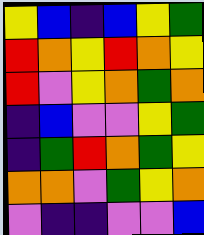[["yellow", "blue", "indigo", "blue", "yellow", "green"], ["red", "orange", "yellow", "red", "orange", "yellow"], ["red", "violet", "yellow", "orange", "green", "orange"], ["indigo", "blue", "violet", "violet", "yellow", "green"], ["indigo", "green", "red", "orange", "green", "yellow"], ["orange", "orange", "violet", "green", "yellow", "orange"], ["violet", "indigo", "indigo", "violet", "violet", "blue"]]